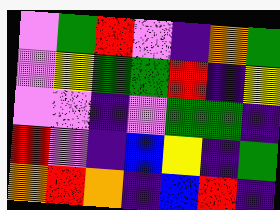[["violet", "green", "red", "violet", "indigo", "orange", "green"], ["violet", "yellow", "green", "green", "red", "indigo", "yellow"], ["violet", "violet", "indigo", "violet", "green", "green", "indigo"], ["red", "violet", "indigo", "blue", "yellow", "indigo", "green"], ["orange", "red", "orange", "indigo", "blue", "red", "indigo"]]